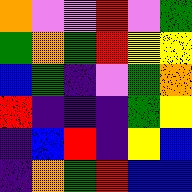[["orange", "violet", "violet", "red", "violet", "green"], ["green", "orange", "green", "red", "yellow", "yellow"], ["blue", "green", "indigo", "violet", "green", "orange"], ["red", "indigo", "indigo", "indigo", "green", "yellow"], ["indigo", "blue", "red", "indigo", "yellow", "blue"], ["indigo", "orange", "green", "red", "blue", "blue"]]